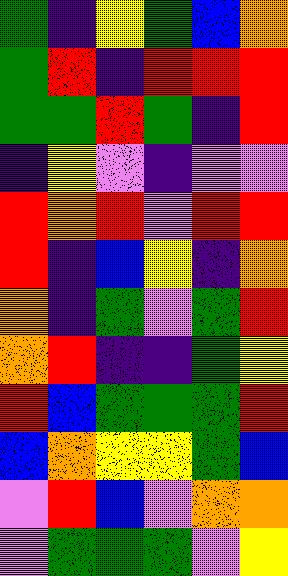[["green", "indigo", "yellow", "green", "blue", "orange"], ["green", "red", "indigo", "red", "red", "red"], ["green", "green", "red", "green", "indigo", "red"], ["indigo", "yellow", "violet", "indigo", "violet", "violet"], ["red", "orange", "red", "violet", "red", "red"], ["red", "indigo", "blue", "yellow", "indigo", "orange"], ["orange", "indigo", "green", "violet", "green", "red"], ["orange", "red", "indigo", "indigo", "green", "yellow"], ["red", "blue", "green", "green", "green", "red"], ["blue", "orange", "yellow", "yellow", "green", "blue"], ["violet", "red", "blue", "violet", "orange", "orange"], ["violet", "green", "green", "green", "violet", "yellow"]]